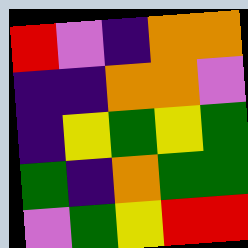[["red", "violet", "indigo", "orange", "orange"], ["indigo", "indigo", "orange", "orange", "violet"], ["indigo", "yellow", "green", "yellow", "green"], ["green", "indigo", "orange", "green", "green"], ["violet", "green", "yellow", "red", "red"]]